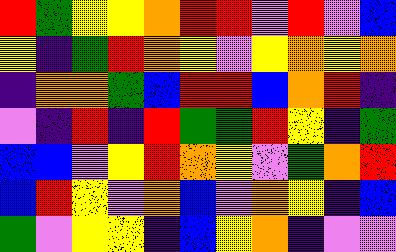[["red", "green", "yellow", "yellow", "orange", "red", "red", "violet", "red", "violet", "blue"], ["yellow", "indigo", "green", "red", "orange", "yellow", "violet", "yellow", "orange", "yellow", "orange"], ["indigo", "orange", "orange", "green", "blue", "red", "red", "blue", "orange", "red", "indigo"], ["violet", "indigo", "red", "indigo", "red", "green", "green", "red", "yellow", "indigo", "green"], ["blue", "blue", "violet", "yellow", "red", "orange", "yellow", "violet", "green", "orange", "red"], ["blue", "red", "yellow", "violet", "orange", "blue", "violet", "orange", "yellow", "indigo", "blue"], ["green", "violet", "yellow", "yellow", "indigo", "blue", "yellow", "orange", "indigo", "violet", "violet"]]